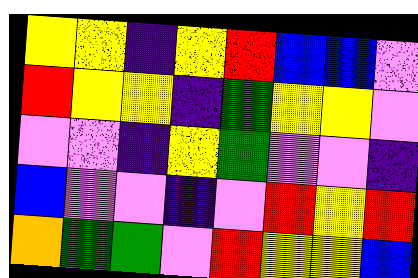[["yellow", "yellow", "indigo", "yellow", "red", "blue", "blue", "violet"], ["red", "yellow", "yellow", "indigo", "green", "yellow", "yellow", "violet"], ["violet", "violet", "indigo", "yellow", "green", "violet", "violet", "indigo"], ["blue", "violet", "violet", "indigo", "violet", "red", "yellow", "red"], ["orange", "green", "green", "violet", "red", "yellow", "yellow", "blue"]]